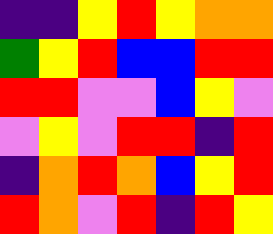[["indigo", "indigo", "yellow", "red", "yellow", "orange", "orange"], ["green", "yellow", "red", "blue", "blue", "red", "red"], ["red", "red", "violet", "violet", "blue", "yellow", "violet"], ["violet", "yellow", "violet", "red", "red", "indigo", "red"], ["indigo", "orange", "red", "orange", "blue", "yellow", "red"], ["red", "orange", "violet", "red", "indigo", "red", "yellow"]]